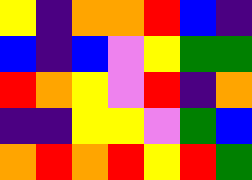[["yellow", "indigo", "orange", "orange", "red", "blue", "indigo"], ["blue", "indigo", "blue", "violet", "yellow", "green", "green"], ["red", "orange", "yellow", "violet", "red", "indigo", "orange"], ["indigo", "indigo", "yellow", "yellow", "violet", "green", "blue"], ["orange", "red", "orange", "red", "yellow", "red", "green"]]